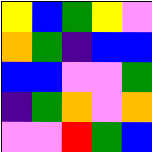[["yellow", "blue", "green", "yellow", "violet"], ["orange", "green", "indigo", "blue", "blue"], ["blue", "blue", "violet", "violet", "green"], ["indigo", "green", "orange", "violet", "orange"], ["violet", "violet", "red", "green", "blue"]]